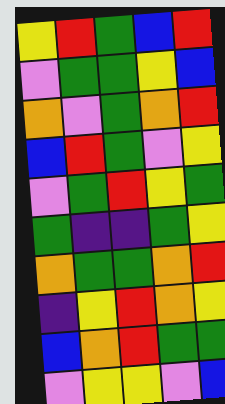[["yellow", "red", "green", "blue", "red"], ["violet", "green", "green", "yellow", "blue"], ["orange", "violet", "green", "orange", "red"], ["blue", "red", "green", "violet", "yellow"], ["violet", "green", "red", "yellow", "green"], ["green", "indigo", "indigo", "green", "yellow"], ["orange", "green", "green", "orange", "red"], ["indigo", "yellow", "red", "orange", "yellow"], ["blue", "orange", "red", "green", "green"], ["violet", "yellow", "yellow", "violet", "blue"]]